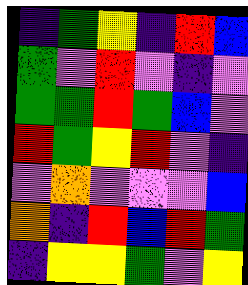[["indigo", "green", "yellow", "indigo", "red", "blue"], ["green", "violet", "red", "violet", "indigo", "violet"], ["green", "green", "red", "green", "blue", "violet"], ["red", "green", "yellow", "red", "violet", "indigo"], ["violet", "orange", "violet", "violet", "violet", "blue"], ["orange", "indigo", "red", "blue", "red", "green"], ["indigo", "yellow", "yellow", "green", "violet", "yellow"]]